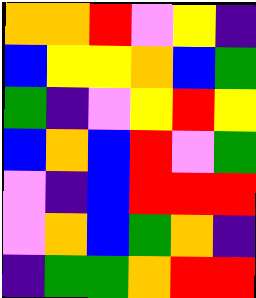[["orange", "orange", "red", "violet", "yellow", "indigo"], ["blue", "yellow", "yellow", "orange", "blue", "green"], ["green", "indigo", "violet", "yellow", "red", "yellow"], ["blue", "orange", "blue", "red", "violet", "green"], ["violet", "indigo", "blue", "red", "red", "red"], ["violet", "orange", "blue", "green", "orange", "indigo"], ["indigo", "green", "green", "orange", "red", "red"]]